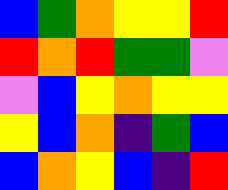[["blue", "green", "orange", "yellow", "yellow", "red"], ["red", "orange", "red", "green", "green", "violet"], ["violet", "blue", "yellow", "orange", "yellow", "yellow"], ["yellow", "blue", "orange", "indigo", "green", "blue"], ["blue", "orange", "yellow", "blue", "indigo", "red"]]